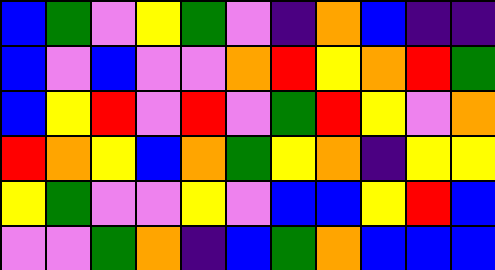[["blue", "green", "violet", "yellow", "green", "violet", "indigo", "orange", "blue", "indigo", "indigo"], ["blue", "violet", "blue", "violet", "violet", "orange", "red", "yellow", "orange", "red", "green"], ["blue", "yellow", "red", "violet", "red", "violet", "green", "red", "yellow", "violet", "orange"], ["red", "orange", "yellow", "blue", "orange", "green", "yellow", "orange", "indigo", "yellow", "yellow"], ["yellow", "green", "violet", "violet", "yellow", "violet", "blue", "blue", "yellow", "red", "blue"], ["violet", "violet", "green", "orange", "indigo", "blue", "green", "orange", "blue", "blue", "blue"]]